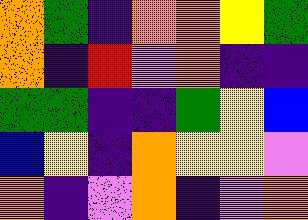[["orange", "green", "indigo", "orange", "orange", "yellow", "green"], ["orange", "indigo", "red", "violet", "orange", "indigo", "indigo"], ["green", "green", "indigo", "indigo", "green", "yellow", "blue"], ["blue", "yellow", "indigo", "orange", "yellow", "yellow", "violet"], ["orange", "indigo", "violet", "orange", "indigo", "violet", "orange"]]